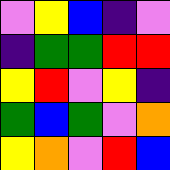[["violet", "yellow", "blue", "indigo", "violet"], ["indigo", "green", "green", "red", "red"], ["yellow", "red", "violet", "yellow", "indigo"], ["green", "blue", "green", "violet", "orange"], ["yellow", "orange", "violet", "red", "blue"]]